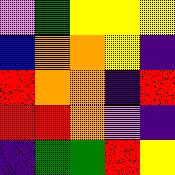[["violet", "green", "yellow", "yellow", "yellow"], ["blue", "orange", "orange", "yellow", "indigo"], ["red", "orange", "orange", "indigo", "red"], ["red", "red", "orange", "violet", "indigo"], ["indigo", "green", "green", "red", "yellow"]]